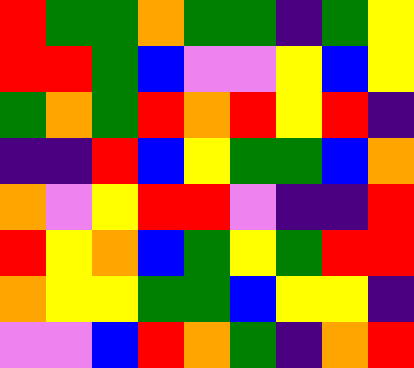[["red", "green", "green", "orange", "green", "green", "indigo", "green", "yellow"], ["red", "red", "green", "blue", "violet", "violet", "yellow", "blue", "yellow"], ["green", "orange", "green", "red", "orange", "red", "yellow", "red", "indigo"], ["indigo", "indigo", "red", "blue", "yellow", "green", "green", "blue", "orange"], ["orange", "violet", "yellow", "red", "red", "violet", "indigo", "indigo", "red"], ["red", "yellow", "orange", "blue", "green", "yellow", "green", "red", "red"], ["orange", "yellow", "yellow", "green", "green", "blue", "yellow", "yellow", "indigo"], ["violet", "violet", "blue", "red", "orange", "green", "indigo", "orange", "red"]]